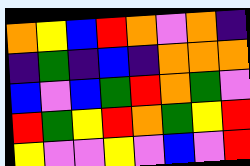[["orange", "yellow", "blue", "red", "orange", "violet", "orange", "indigo"], ["indigo", "green", "indigo", "blue", "indigo", "orange", "orange", "orange"], ["blue", "violet", "blue", "green", "red", "orange", "green", "violet"], ["red", "green", "yellow", "red", "orange", "green", "yellow", "red"], ["yellow", "violet", "violet", "yellow", "violet", "blue", "violet", "red"]]